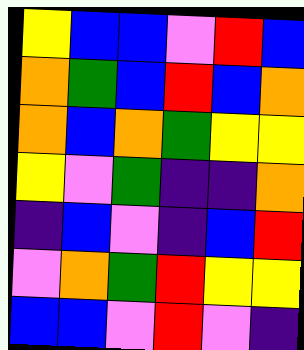[["yellow", "blue", "blue", "violet", "red", "blue"], ["orange", "green", "blue", "red", "blue", "orange"], ["orange", "blue", "orange", "green", "yellow", "yellow"], ["yellow", "violet", "green", "indigo", "indigo", "orange"], ["indigo", "blue", "violet", "indigo", "blue", "red"], ["violet", "orange", "green", "red", "yellow", "yellow"], ["blue", "blue", "violet", "red", "violet", "indigo"]]